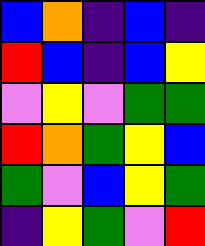[["blue", "orange", "indigo", "blue", "indigo"], ["red", "blue", "indigo", "blue", "yellow"], ["violet", "yellow", "violet", "green", "green"], ["red", "orange", "green", "yellow", "blue"], ["green", "violet", "blue", "yellow", "green"], ["indigo", "yellow", "green", "violet", "red"]]